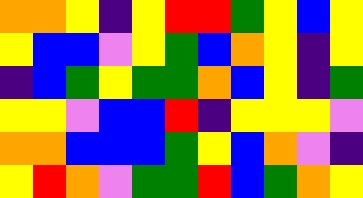[["orange", "orange", "yellow", "indigo", "yellow", "red", "red", "green", "yellow", "blue", "yellow"], ["yellow", "blue", "blue", "violet", "yellow", "green", "blue", "orange", "yellow", "indigo", "yellow"], ["indigo", "blue", "green", "yellow", "green", "green", "orange", "blue", "yellow", "indigo", "green"], ["yellow", "yellow", "violet", "blue", "blue", "red", "indigo", "yellow", "yellow", "yellow", "violet"], ["orange", "orange", "blue", "blue", "blue", "green", "yellow", "blue", "orange", "violet", "indigo"], ["yellow", "red", "orange", "violet", "green", "green", "red", "blue", "green", "orange", "yellow"]]